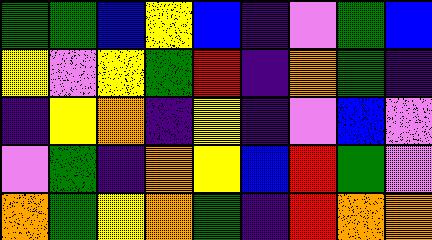[["green", "green", "blue", "yellow", "blue", "indigo", "violet", "green", "blue"], ["yellow", "violet", "yellow", "green", "red", "indigo", "orange", "green", "indigo"], ["indigo", "yellow", "orange", "indigo", "yellow", "indigo", "violet", "blue", "violet"], ["violet", "green", "indigo", "orange", "yellow", "blue", "red", "green", "violet"], ["orange", "green", "yellow", "orange", "green", "indigo", "red", "orange", "orange"]]